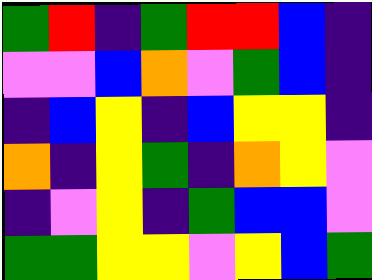[["green", "red", "indigo", "green", "red", "red", "blue", "indigo"], ["violet", "violet", "blue", "orange", "violet", "green", "blue", "indigo"], ["indigo", "blue", "yellow", "indigo", "blue", "yellow", "yellow", "indigo"], ["orange", "indigo", "yellow", "green", "indigo", "orange", "yellow", "violet"], ["indigo", "violet", "yellow", "indigo", "green", "blue", "blue", "violet"], ["green", "green", "yellow", "yellow", "violet", "yellow", "blue", "green"]]